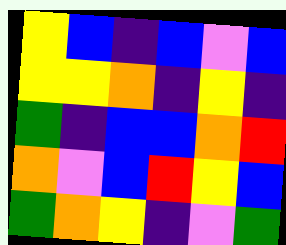[["yellow", "blue", "indigo", "blue", "violet", "blue"], ["yellow", "yellow", "orange", "indigo", "yellow", "indigo"], ["green", "indigo", "blue", "blue", "orange", "red"], ["orange", "violet", "blue", "red", "yellow", "blue"], ["green", "orange", "yellow", "indigo", "violet", "green"]]